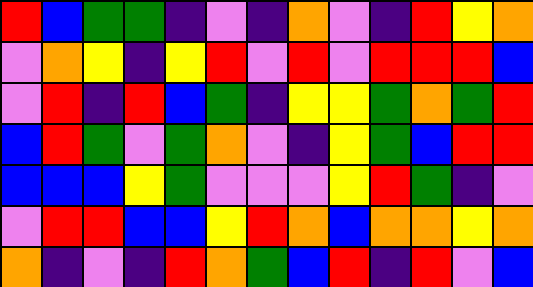[["red", "blue", "green", "green", "indigo", "violet", "indigo", "orange", "violet", "indigo", "red", "yellow", "orange"], ["violet", "orange", "yellow", "indigo", "yellow", "red", "violet", "red", "violet", "red", "red", "red", "blue"], ["violet", "red", "indigo", "red", "blue", "green", "indigo", "yellow", "yellow", "green", "orange", "green", "red"], ["blue", "red", "green", "violet", "green", "orange", "violet", "indigo", "yellow", "green", "blue", "red", "red"], ["blue", "blue", "blue", "yellow", "green", "violet", "violet", "violet", "yellow", "red", "green", "indigo", "violet"], ["violet", "red", "red", "blue", "blue", "yellow", "red", "orange", "blue", "orange", "orange", "yellow", "orange"], ["orange", "indigo", "violet", "indigo", "red", "orange", "green", "blue", "red", "indigo", "red", "violet", "blue"]]